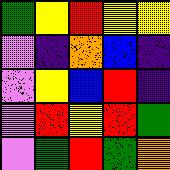[["green", "yellow", "red", "yellow", "yellow"], ["violet", "indigo", "orange", "blue", "indigo"], ["violet", "yellow", "blue", "red", "indigo"], ["violet", "red", "yellow", "red", "green"], ["violet", "green", "red", "green", "orange"]]